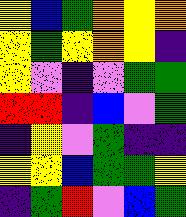[["yellow", "blue", "green", "orange", "yellow", "orange"], ["yellow", "green", "yellow", "orange", "yellow", "indigo"], ["yellow", "violet", "indigo", "violet", "green", "green"], ["red", "red", "indigo", "blue", "violet", "green"], ["indigo", "yellow", "violet", "green", "indigo", "indigo"], ["yellow", "yellow", "blue", "green", "green", "yellow"], ["indigo", "green", "red", "violet", "blue", "green"]]